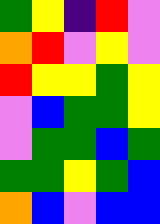[["green", "yellow", "indigo", "red", "violet"], ["orange", "red", "violet", "yellow", "violet"], ["red", "yellow", "yellow", "green", "yellow"], ["violet", "blue", "green", "green", "yellow"], ["violet", "green", "green", "blue", "green"], ["green", "green", "yellow", "green", "blue"], ["orange", "blue", "violet", "blue", "blue"]]